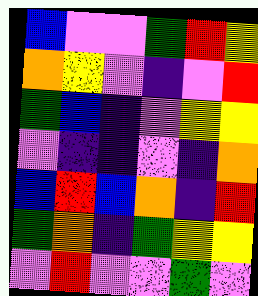[["blue", "violet", "violet", "green", "red", "yellow"], ["orange", "yellow", "violet", "indigo", "violet", "red"], ["green", "blue", "indigo", "violet", "yellow", "yellow"], ["violet", "indigo", "indigo", "violet", "indigo", "orange"], ["blue", "red", "blue", "orange", "indigo", "red"], ["green", "orange", "indigo", "green", "yellow", "yellow"], ["violet", "red", "violet", "violet", "green", "violet"]]